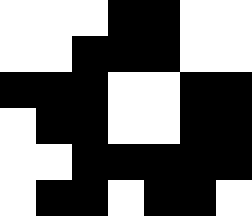[["white", "white", "white", "black", "black", "white", "white"], ["white", "white", "black", "black", "black", "white", "white"], ["black", "black", "black", "white", "white", "black", "black"], ["white", "black", "black", "white", "white", "black", "black"], ["white", "white", "black", "black", "black", "black", "black"], ["white", "black", "black", "white", "black", "black", "white"]]